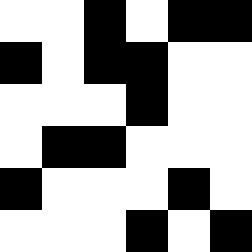[["white", "white", "black", "white", "black", "black"], ["black", "white", "black", "black", "white", "white"], ["white", "white", "white", "black", "white", "white"], ["white", "black", "black", "white", "white", "white"], ["black", "white", "white", "white", "black", "white"], ["white", "white", "white", "black", "white", "black"]]